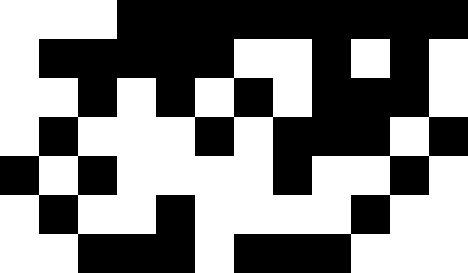[["white", "white", "white", "black", "black", "black", "black", "black", "black", "black", "black", "black"], ["white", "black", "black", "black", "black", "black", "white", "white", "black", "white", "black", "white"], ["white", "white", "black", "white", "black", "white", "black", "white", "black", "black", "black", "white"], ["white", "black", "white", "white", "white", "black", "white", "black", "black", "black", "white", "black"], ["black", "white", "black", "white", "white", "white", "white", "black", "white", "white", "black", "white"], ["white", "black", "white", "white", "black", "white", "white", "white", "white", "black", "white", "white"], ["white", "white", "black", "black", "black", "white", "black", "black", "black", "white", "white", "white"]]